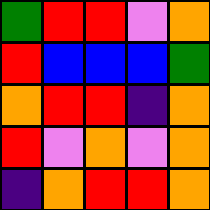[["green", "red", "red", "violet", "orange"], ["red", "blue", "blue", "blue", "green"], ["orange", "red", "red", "indigo", "orange"], ["red", "violet", "orange", "violet", "orange"], ["indigo", "orange", "red", "red", "orange"]]